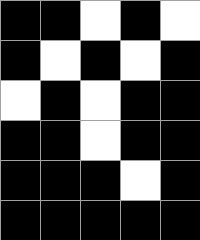[["black", "black", "white", "black", "white"], ["black", "white", "black", "white", "black"], ["white", "black", "white", "black", "black"], ["black", "black", "white", "black", "black"], ["black", "black", "black", "white", "black"], ["black", "black", "black", "black", "black"]]